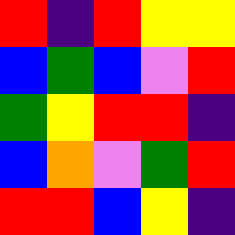[["red", "indigo", "red", "yellow", "yellow"], ["blue", "green", "blue", "violet", "red"], ["green", "yellow", "red", "red", "indigo"], ["blue", "orange", "violet", "green", "red"], ["red", "red", "blue", "yellow", "indigo"]]